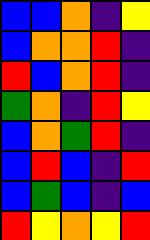[["blue", "blue", "orange", "indigo", "yellow"], ["blue", "orange", "orange", "red", "indigo"], ["red", "blue", "orange", "red", "indigo"], ["green", "orange", "indigo", "red", "yellow"], ["blue", "orange", "green", "red", "indigo"], ["blue", "red", "blue", "indigo", "red"], ["blue", "green", "blue", "indigo", "blue"], ["red", "yellow", "orange", "yellow", "red"]]